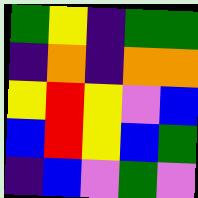[["green", "yellow", "indigo", "green", "green"], ["indigo", "orange", "indigo", "orange", "orange"], ["yellow", "red", "yellow", "violet", "blue"], ["blue", "red", "yellow", "blue", "green"], ["indigo", "blue", "violet", "green", "violet"]]